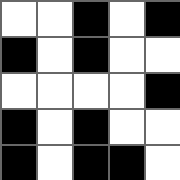[["white", "white", "black", "white", "black"], ["black", "white", "black", "white", "white"], ["white", "white", "white", "white", "black"], ["black", "white", "black", "white", "white"], ["black", "white", "black", "black", "white"]]